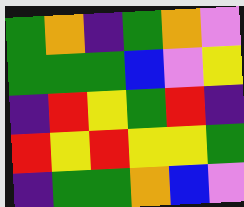[["green", "orange", "indigo", "green", "orange", "violet"], ["green", "green", "green", "blue", "violet", "yellow"], ["indigo", "red", "yellow", "green", "red", "indigo"], ["red", "yellow", "red", "yellow", "yellow", "green"], ["indigo", "green", "green", "orange", "blue", "violet"]]